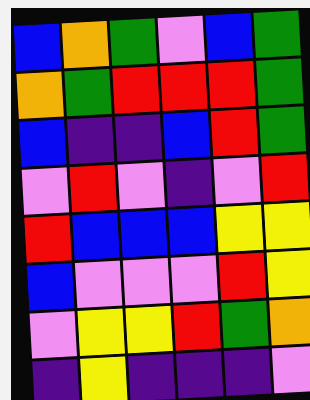[["blue", "orange", "green", "violet", "blue", "green"], ["orange", "green", "red", "red", "red", "green"], ["blue", "indigo", "indigo", "blue", "red", "green"], ["violet", "red", "violet", "indigo", "violet", "red"], ["red", "blue", "blue", "blue", "yellow", "yellow"], ["blue", "violet", "violet", "violet", "red", "yellow"], ["violet", "yellow", "yellow", "red", "green", "orange"], ["indigo", "yellow", "indigo", "indigo", "indigo", "violet"]]